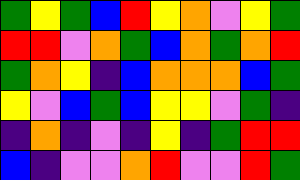[["green", "yellow", "green", "blue", "red", "yellow", "orange", "violet", "yellow", "green"], ["red", "red", "violet", "orange", "green", "blue", "orange", "green", "orange", "red"], ["green", "orange", "yellow", "indigo", "blue", "orange", "orange", "orange", "blue", "green"], ["yellow", "violet", "blue", "green", "blue", "yellow", "yellow", "violet", "green", "indigo"], ["indigo", "orange", "indigo", "violet", "indigo", "yellow", "indigo", "green", "red", "red"], ["blue", "indigo", "violet", "violet", "orange", "red", "violet", "violet", "red", "green"]]